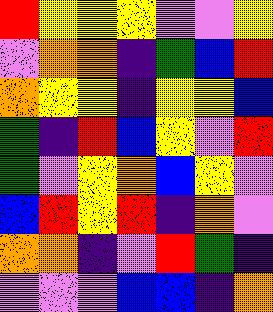[["red", "yellow", "yellow", "yellow", "violet", "violet", "yellow"], ["violet", "orange", "orange", "indigo", "green", "blue", "red"], ["orange", "yellow", "yellow", "indigo", "yellow", "yellow", "blue"], ["green", "indigo", "red", "blue", "yellow", "violet", "red"], ["green", "violet", "yellow", "orange", "blue", "yellow", "violet"], ["blue", "red", "yellow", "red", "indigo", "orange", "violet"], ["orange", "orange", "indigo", "violet", "red", "green", "indigo"], ["violet", "violet", "violet", "blue", "blue", "indigo", "orange"]]